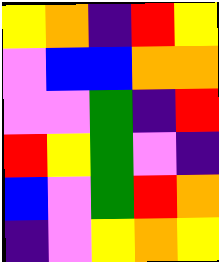[["yellow", "orange", "indigo", "red", "yellow"], ["violet", "blue", "blue", "orange", "orange"], ["violet", "violet", "green", "indigo", "red"], ["red", "yellow", "green", "violet", "indigo"], ["blue", "violet", "green", "red", "orange"], ["indigo", "violet", "yellow", "orange", "yellow"]]